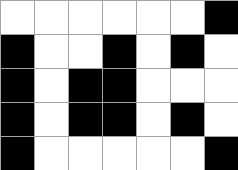[["white", "white", "white", "white", "white", "white", "black"], ["black", "white", "white", "black", "white", "black", "white"], ["black", "white", "black", "black", "white", "white", "white"], ["black", "white", "black", "black", "white", "black", "white"], ["black", "white", "white", "white", "white", "white", "black"]]